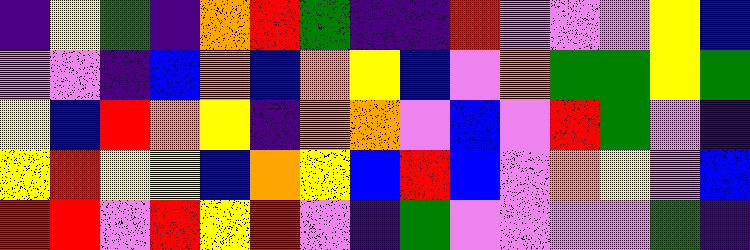[["indigo", "yellow", "green", "indigo", "orange", "red", "green", "indigo", "indigo", "red", "violet", "violet", "violet", "yellow", "blue"], ["violet", "violet", "indigo", "blue", "orange", "blue", "orange", "yellow", "blue", "violet", "orange", "green", "green", "yellow", "green"], ["yellow", "blue", "red", "orange", "yellow", "indigo", "orange", "orange", "violet", "blue", "violet", "red", "green", "violet", "indigo"], ["yellow", "red", "yellow", "yellow", "blue", "orange", "yellow", "blue", "red", "blue", "violet", "orange", "yellow", "violet", "blue"], ["red", "red", "violet", "red", "yellow", "red", "violet", "indigo", "green", "violet", "violet", "violet", "violet", "green", "indigo"]]